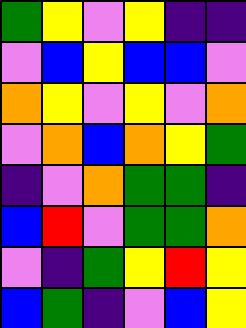[["green", "yellow", "violet", "yellow", "indigo", "indigo"], ["violet", "blue", "yellow", "blue", "blue", "violet"], ["orange", "yellow", "violet", "yellow", "violet", "orange"], ["violet", "orange", "blue", "orange", "yellow", "green"], ["indigo", "violet", "orange", "green", "green", "indigo"], ["blue", "red", "violet", "green", "green", "orange"], ["violet", "indigo", "green", "yellow", "red", "yellow"], ["blue", "green", "indigo", "violet", "blue", "yellow"]]